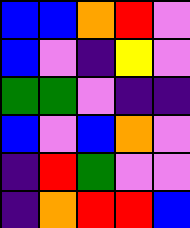[["blue", "blue", "orange", "red", "violet"], ["blue", "violet", "indigo", "yellow", "violet"], ["green", "green", "violet", "indigo", "indigo"], ["blue", "violet", "blue", "orange", "violet"], ["indigo", "red", "green", "violet", "violet"], ["indigo", "orange", "red", "red", "blue"]]